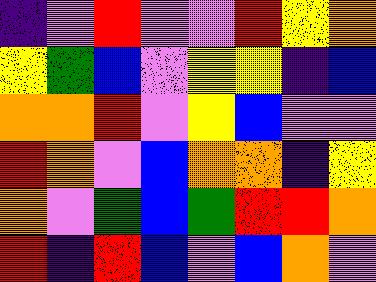[["indigo", "violet", "red", "violet", "violet", "red", "yellow", "orange"], ["yellow", "green", "blue", "violet", "yellow", "yellow", "indigo", "blue"], ["orange", "orange", "red", "violet", "yellow", "blue", "violet", "violet"], ["red", "orange", "violet", "blue", "orange", "orange", "indigo", "yellow"], ["orange", "violet", "green", "blue", "green", "red", "red", "orange"], ["red", "indigo", "red", "blue", "violet", "blue", "orange", "violet"]]